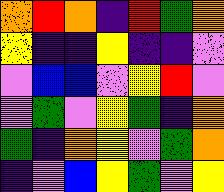[["orange", "red", "orange", "indigo", "red", "green", "orange"], ["yellow", "indigo", "indigo", "yellow", "indigo", "indigo", "violet"], ["violet", "blue", "blue", "violet", "yellow", "red", "violet"], ["violet", "green", "violet", "yellow", "green", "indigo", "orange"], ["green", "indigo", "orange", "yellow", "violet", "green", "orange"], ["indigo", "violet", "blue", "yellow", "green", "violet", "yellow"]]